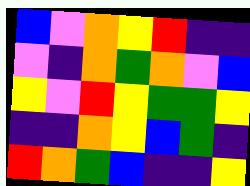[["blue", "violet", "orange", "yellow", "red", "indigo", "indigo"], ["violet", "indigo", "orange", "green", "orange", "violet", "blue"], ["yellow", "violet", "red", "yellow", "green", "green", "yellow"], ["indigo", "indigo", "orange", "yellow", "blue", "green", "indigo"], ["red", "orange", "green", "blue", "indigo", "indigo", "yellow"]]